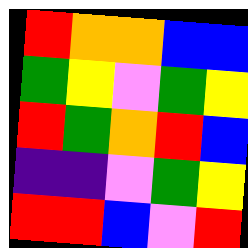[["red", "orange", "orange", "blue", "blue"], ["green", "yellow", "violet", "green", "yellow"], ["red", "green", "orange", "red", "blue"], ["indigo", "indigo", "violet", "green", "yellow"], ["red", "red", "blue", "violet", "red"]]